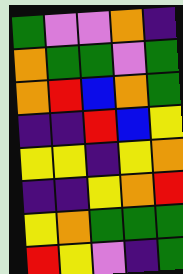[["green", "violet", "violet", "orange", "indigo"], ["orange", "green", "green", "violet", "green"], ["orange", "red", "blue", "orange", "green"], ["indigo", "indigo", "red", "blue", "yellow"], ["yellow", "yellow", "indigo", "yellow", "orange"], ["indigo", "indigo", "yellow", "orange", "red"], ["yellow", "orange", "green", "green", "green"], ["red", "yellow", "violet", "indigo", "green"]]